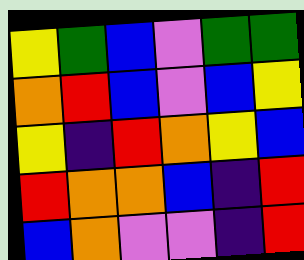[["yellow", "green", "blue", "violet", "green", "green"], ["orange", "red", "blue", "violet", "blue", "yellow"], ["yellow", "indigo", "red", "orange", "yellow", "blue"], ["red", "orange", "orange", "blue", "indigo", "red"], ["blue", "orange", "violet", "violet", "indigo", "red"]]